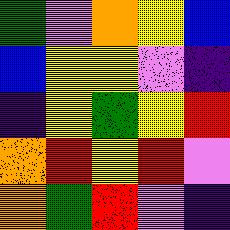[["green", "violet", "orange", "yellow", "blue"], ["blue", "yellow", "yellow", "violet", "indigo"], ["indigo", "yellow", "green", "yellow", "red"], ["orange", "red", "yellow", "red", "violet"], ["orange", "green", "red", "violet", "indigo"]]